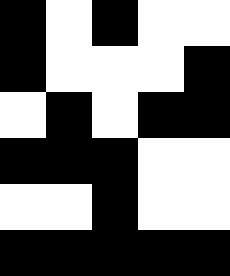[["black", "white", "black", "white", "white"], ["black", "white", "white", "white", "black"], ["white", "black", "white", "black", "black"], ["black", "black", "black", "white", "white"], ["white", "white", "black", "white", "white"], ["black", "black", "black", "black", "black"]]